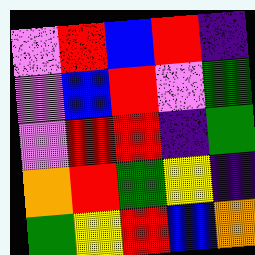[["violet", "red", "blue", "red", "indigo"], ["violet", "blue", "red", "violet", "green"], ["violet", "red", "red", "indigo", "green"], ["orange", "red", "green", "yellow", "indigo"], ["green", "yellow", "red", "blue", "orange"]]